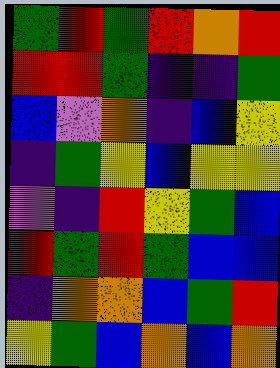[["green", "red", "green", "red", "orange", "red"], ["red", "red", "green", "indigo", "indigo", "green"], ["blue", "violet", "orange", "indigo", "blue", "yellow"], ["indigo", "green", "yellow", "blue", "yellow", "yellow"], ["violet", "indigo", "red", "yellow", "green", "blue"], ["red", "green", "red", "green", "blue", "blue"], ["indigo", "orange", "orange", "blue", "green", "red"], ["yellow", "green", "blue", "orange", "blue", "orange"]]